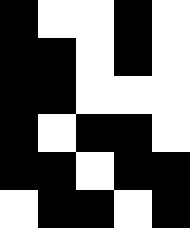[["black", "white", "white", "black", "white"], ["black", "black", "white", "black", "white"], ["black", "black", "white", "white", "white"], ["black", "white", "black", "black", "white"], ["black", "black", "white", "black", "black"], ["white", "black", "black", "white", "black"]]